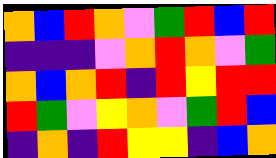[["orange", "blue", "red", "orange", "violet", "green", "red", "blue", "red"], ["indigo", "indigo", "indigo", "violet", "orange", "red", "orange", "violet", "green"], ["orange", "blue", "orange", "red", "indigo", "red", "yellow", "red", "red"], ["red", "green", "violet", "yellow", "orange", "violet", "green", "red", "blue"], ["indigo", "orange", "indigo", "red", "yellow", "yellow", "indigo", "blue", "orange"]]